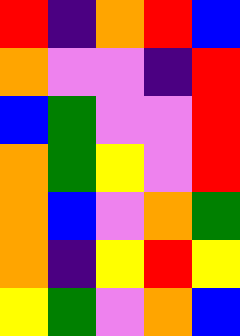[["red", "indigo", "orange", "red", "blue"], ["orange", "violet", "violet", "indigo", "red"], ["blue", "green", "violet", "violet", "red"], ["orange", "green", "yellow", "violet", "red"], ["orange", "blue", "violet", "orange", "green"], ["orange", "indigo", "yellow", "red", "yellow"], ["yellow", "green", "violet", "orange", "blue"]]